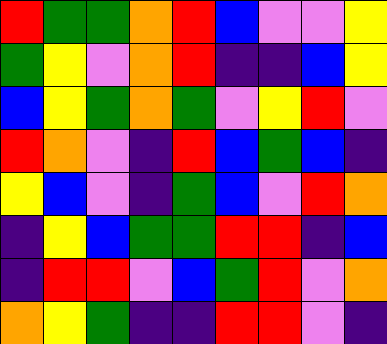[["red", "green", "green", "orange", "red", "blue", "violet", "violet", "yellow"], ["green", "yellow", "violet", "orange", "red", "indigo", "indigo", "blue", "yellow"], ["blue", "yellow", "green", "orange", "green", "violet", "yellow", "red", "violet"], ["red", "orange", "violet", "indigo", "red", "blue", "green", "blue", "indigo"], ["yellow", "blue", "violet", "indigo", "green", "blue", "violet", "red", "orange"], ["indigo", "yellow", "blue", "green", "green", "red", "red", "indigo", "blue"], ["indigo", "red", "red", "violet", "blue", "green", "red", "violet", "orange"], ["orange", "yellow", "green", "indigo", "indigo", "red", "red", "violet", "indigo"]]